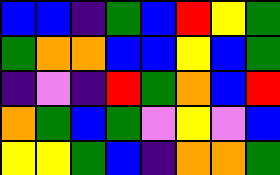[["blue", "blue", "indigo", "green", "blue", "red", "yellow", "green"], ["green", "orange", "orange", "blue", "blue", "yellow", "blue", "green"], ["indigo", "violet", "indigo", "red", "green", "orange", "blue", "red"], ["orange", "green", "blue", "green", "violet", "yellow", "violet", "blue"], ["yellow", "yellow", "green", "blue", "indigo", "orange", "orange", "green"]]